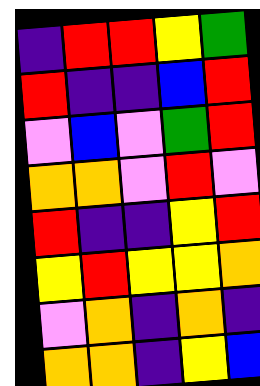[["indigo", "red", "red", "yellow", "green"], ["red", "indigo", "indigo", "blue", "red"], ["violet", "blue", "violet", "green", "red"], ["orange", "orange", "violet", "red", "violet"], ["red", "indigo", "indigo", "yellow", "red"], ["yellow", "red", "yellow", "yellow", "orange"], ["violet", "orange", "indigo", "orange", "indigo"], ["orange", "orange", "indigo", "yellow", "blue"]]